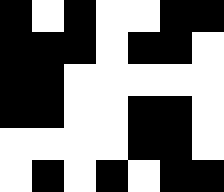[["black", "white", "black", "white", "white", "black", "black"], ["black", "black", "black", "white", "black", "black", "white"], ["black", "black", "white", "white", "white", "white", "white"], ["black", "black", "white", "white", "black", "black", "white"], ["white", "white", "white", "white", "black", "black", "white"], ["white", "black", "white", "black", "white", "black", "black"]]